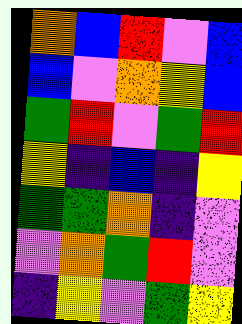[["orange", "blue", "red", "violet", "blue"], ["blue", "violet", "orange", "yellow", "blue"], ["green", "red", "violet", "green", "red"], ["yellow", "indigo", "blue", "indigo", "yellow"], ["green", "green", "orange", "indigo", "violet"], ["violet", "orange", "green", "red", "violet"], ["indigo", "yellow", "violet", "green", "yellow"]]